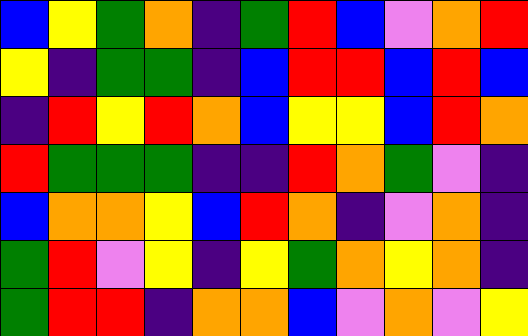[["blue", "yellow", "green", "orange", "indigo", "green", "red", "blue", "violet", "orange", "red"], ["yellow", "indigo", "green", "green", "indigo", "blue", "red", "red", "blue", "red", "blue"], ["indigo", "red", "yellow", "red", "orange", "blue", "yellow", "yellow", "blue", "red", "orange"], ["red", "green", "green", "green", "indigo", "indigo", "red", "orange", "green", "violet", "indigo"], ["blue", "orange", "orange", "yellow", "blue", "red", "orange", "indigo", "violet", "orange", "indigo"], ["green", "red", "violet", "yellow", "indigo", "yellow", "green", "orange", "yellow", "orange", "indigo"], ["green", "red", "red", "indigo", "orange", "orange", "blue", "violet", "orange", "violet", "yellow"]]